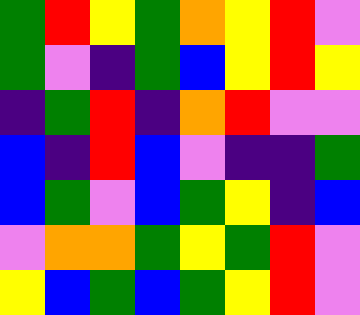[["green", "red", "yellow", "green", "orange", "yellow", "red", "violet"], ["green", "violet", "indigo", "green", "blue", "yellow", "red", "yellow"], ["indigo", "green", "red", "indigo", "orange", "red", "violet", "violet"], ["blue", "indigo", "red", "blue", "violet", "indigo", "indigo", "green"], ["blue", "green", "violet", "blue", "green", "yellow", "indigo", "blue"], ["violet", "orange", "orange", "green", "yellow", "green", "red", "violet"], ["yellow", "blue", "green", "blue", "green", "yellow", "red", "violet"]]